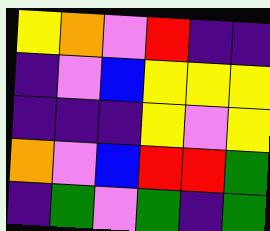[["yellow", "orange", "violet", "red", "indigo", "indigo"], ["indigo", "violet", "blue", "yellow", "yellow", "yellow"], ["indigo", "indigo", "indigo", "yellow", "violet", "yellow"], ["orange", "violet", "blue", "red", "red", "green"], ["indigo", "green", "violet", "green", "indigo", "green"]]